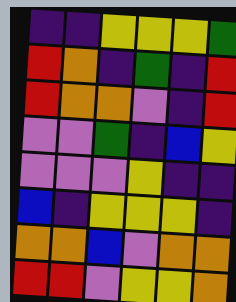[["indigo", "indigo", "yellow", "yellow", "yellow", "green"], ["red", "orange", "indigo", "green", "indigo", "red"], ["red", "orange", "orange", "violet", "indigo", "red"], ["violet", "violet", "green", "indigo", "blue", "yellow"], ["violet", "violet", "violet", "yellow", "indigo", "indigo"], ["blue", "indigo", "yellow", "yellow", "yellow", "indigo"], ["orange", "orange", "blue", "violet", "orange", "orange"], ["red", "red", "violet", "yellow", "yellow", "orange"]]